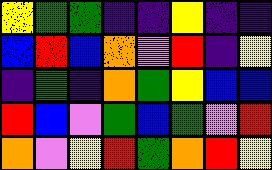[["yellow", "green", "green", "indigo", "indigo", "yellow", "indigo", "indigo"], ["blue", "red", "blue", "orange", "violet", "red", "indigo", "yellow"], ["indigo", "green", "indigo", "orange", "green", "yellow", "blue", "blue"], ["red", "blue", "violet", "green", "blue", "green", "violet", "red"], ["orange", "violet", "yellow", "red", "green", "orange", "red", "yellow"]]